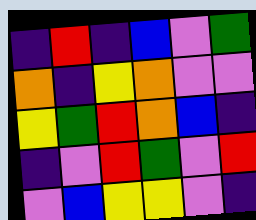[["indigo", "red", "indigo", "blue", "violet", "green"], ["orange", "indigo", "yellow", "orange", "violet", "violet"], ["yellow", "green", "red", "orange", "blue", "indigo"], ["indigo", "violet", "red", "green", "violet", "red"], ["violet", "blue", "yellow", "yellow", "violet", "indigo"]]